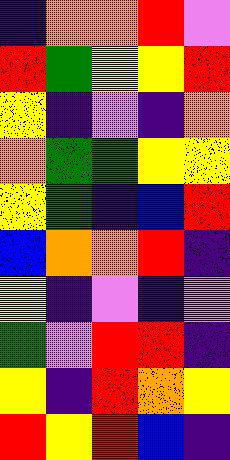[["indigo", "orange", "orange", "red", "violet"], ["red", "green", "yellow", "yellow", "red"], ["yellow", "indigo", "violet", "indigo", "orange"], ["orange", "green", "green", "yellow", "yellow"], ["yellow", "green", "indigo", "blue", "red"], ["blue", "orange", "orange", "red", "indigo"], ["yellow", "indigo", "violet", "indigo", "violet"], ["green", "violet", "red", "red", "indigo"], ["yellow", "indigo", "red", "orange", "yellow"], ["red", "yellow", "red", "blue", "indigo"]]